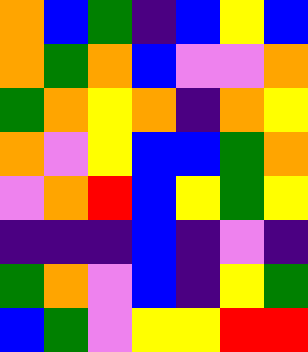[["orange", "blue", "green", "indigo", "blue", "yellow", "blue"], ["orange", "green", "orange", "blue", "violet", "violet", "orange"], ["green", "orange", "yellow", "orange", "indigo", "orange", "yellow"], ["orange", "violet", "yellow", "blue", "blue", "green", "orange"], ["violet", "orange", "red", "blue", "yellow", "green", "yellow"], ["indigo", "indigo", "indigo", "blue", "indigo", "violet", "indigo"], ["green", "orange", "violet", "blue", "indigo", "yellow", "green"], ["blue", "green", "violet", "yellow", "yellow", "red", "red"]]